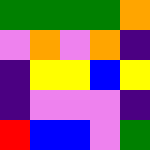[["green", "green", "green", "green", "orange"], ["violet", "orange", "violet", "orange", "indigo"], ["indigo", "yellow", "yellow", "blue", "yellow"], ["indigo", "violet", "violet", "violet", "indigo"], ["red", "blue", "blue", "violet", "green"]]